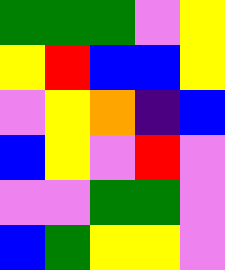[["green", "green", "green", "violet", "yellow"], ["yellow", "red", "blue", "blue", "yellow"], ["violet", "yellow", "orange", "indigo", "blue"], ["blue", "yellow", "violet", "red", "violet"], ["violet", "violet", "green", "green", "violet"], ["blue", "green", "yellow", "yellow", "violet"]]